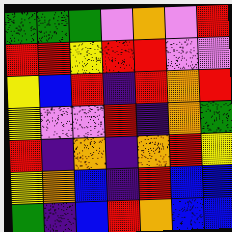[["green", "green", "green", "violet", "orange", "violet", "red"], ["red", "red", "yellow", "red", "red", "violet", "violet"], ["yellow", "blue", "red", "indigo", "red", "orange", "red"], ["yellow", "violet", "violet", "red", "indigo", "orange", "green"], ["red", "indigo", "orange", "indigo", "orange", "red", "yellow"], ["yellow", "orange", "blue", "indigo", "red", "blue", "blue"], ["green", "indigo", "blue", "red", "orange", "blue", "blue"]]